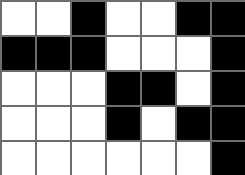[["white", "white", "black", "white", "white", "black", "black"], ["black", "black", "black", "white", "white", "white", "black"], ["white", "white", "white", "black", "black", "white", "black"], ["white", "white", "white", "black", "white", "black", "black"], ["white", "white", "white", "white", "white", "white", "black"]]